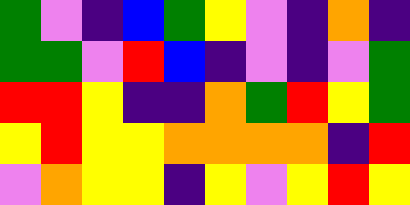[["green", "violet", "indigo", "blue", "green", "yellow", "violet", "indigo", "orange", "indigo"], ["green", "green", "violet", "red", "blue", "indigo", "violet", "indigo", "violet", "green"], ["red", "red", "yellow", "indigo", "indigo", "orange", "green", "red", "yellow", "green"], ["yellow", "red", "yellow", "yellow", "orange", "orange", "orange", "orange", "indigo", "red"], ["violet", "orange", "yellow", "yellow", "indigo", "yellow", "violet", "yellow", "red", "yellow"]]